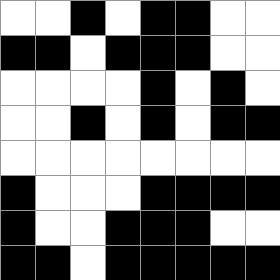[["white", "white", "black", "white", "black", "black", "white", "white"], ["black", "black", "white", "black", "black", "black", "white", "white"], ["white", "white", "white", "white", "black", "white", "black", "white"], ["white", "white", "black", "white", "black", "white", "black", "black"], ["white", "white", "white", "white", "white", "white", "white", "white"], ["black", "white", "white", "white", "black", "black", "black", "black"], ["black", "white", "white", "black", "black", "black", "white", "white"], ["black", "black", "white", "black", "black", "black", "black", "black"]]